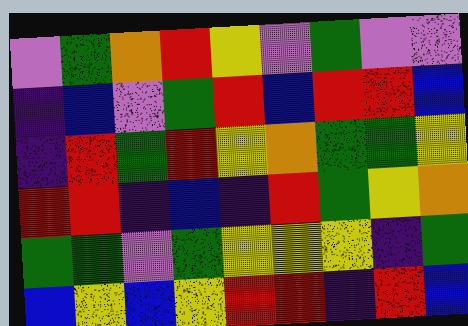[["violet", "green", "orange", "red", "yellow", "violet", "green", "violet", "violet"], ["indigo", "blue", "violet", "green", "red", "blue", "red", "red", "blue"], ["indigo", "red", "green", "red", "yellow", "orange", "green", "green", "yellow"], ["red", "red", "indigo", "blue", "indigo", "red", "green", "yellow", "orange"], ["green", "green", "violet", "green", "yellow", "yellow", "yellow", "indigo", "green"], ["blue", "yellow", "blue", "yellow", "red", "red", "indigo", "red", "blue"]]